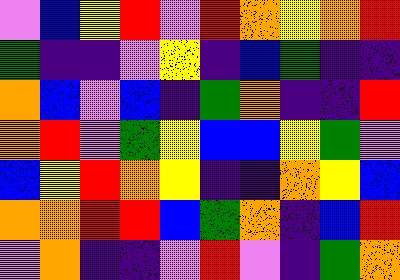[["violet", "blue", "yellow", "red", "violet", "red", "orange", "yellow", "orange", "red"], ["green", "indigo", "indigo", "violet", "yellow", "indigo", "blue", "green", "indigo", "indigo"], ["orange", "blue", "violet", "blue", "indigo", "green", "orange", "indigo", "indigo", "red"], ["orange", "red", "violet", "green", "yellow", "blue", "blue", "yellow", "green", "violet"], ["blue", "yellow", "red", "orange", "yellow", "indigo", "indigo", "orange", "yellow", "blue"], ["orange", "orange", "red", "red", "blue", "green", "orange", "indigo", "blue", "red"], ["violet", "orange", "indigo", "indigo", "violet", "red", "violet", "indigo", "green", "orange"]]